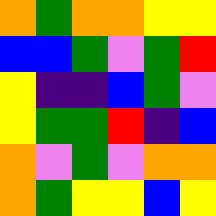[["orange", "green", "orange", "orange", "yellow", "yellow"], ["blue", "blue", "green", "violet", "green", "red"], ["yellow", "indigo", "indigo", "blue", "green", "violet"], ["yellow", "green", "green", "red", "indigo", "blue"], ["orange", "violet", "green", "violet", "orange", "orange"], ["orange", "green", "yellow", "yellow", "blue", "yellow"]]